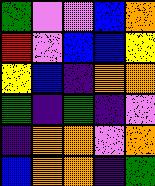[["green", "violet", "violet", "blue", "orange"], ["red", "violet", "blue", "blue", "yellow"], ["yellow", "blue", "indigo", "orange", "orange"], ["green", "indigo", "green", "indigo", "violet"], ["indigo", "orange", "orange", "violet", "orange"], ["blue", "orange", "orange", "indigo", "green"]]